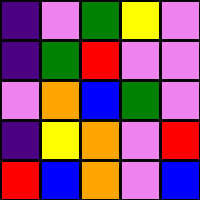[["indigo", "violet", "green", "yellow", "violet"], ["indigo", "green", "red", "violet", "violet"], ["violet", "orange", "blue", "green", "violet"], ["indigo", "yellow", "orange", "violet", "red"], ["red", "blue", "orange", "violet", "blue"]]